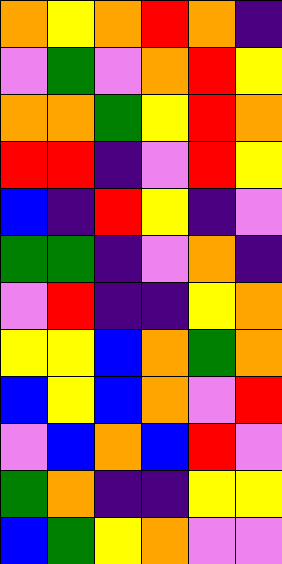[["orange", "yellow", "orange", "red", "orange", "indigo"], ["violet", "green", "violet", "orange", "red", "yellow"], ["orange", "orange", "green", "yellow", "red", "orange"], ["red", "red", "indigo", "violet", "red", "yellow"], ["blue", "indigo", "red", "yellow", "indigo", "violet"], ["green", "green", "indigo", "violet", "orange", "indigo"], ["violet", "red", "indigo", "indigo", "yellow", "orange"], ["yellow", "yellow", "blue", "orange", "green", "orange"], ["blue", "yellow", "blue", "orange", "violet", "red"], ["violet", "blue", "orange", "blue", "red", "violet"], ["green", "orange", "indigo", "indigo", "yellow", "yellow"], ["blue", "green", "yellow", "orange", "violet", "violet"]]